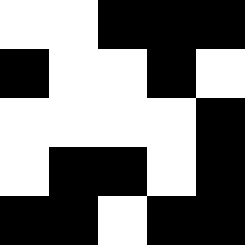[["white", "white", "black", "black", "black"], ["black", "white", "white", "black", "white"], ["white", "white", "white", "white", "black"], ["white", "black", "black", "white", "black"], ["black", "black", "white", "black", "black"]]